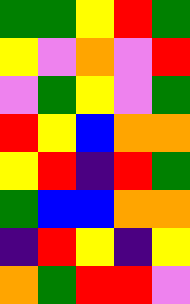[["green", "green", "yellow", "red", "green"], ["yellow", "violet", "orange", "violet", "red"], ["violet", "green", "yellow", "violet", "green"], ["red", "yellow", "blue", "orange", "orange"], ["yellow", "red", "indigo", "red", "green"], ["green", "blue", "blue", "orange", "orange"], ["indigo", "red", "yellow", "indigo", "yellow"], ["orange", "green", "red", "red", "violet"]]